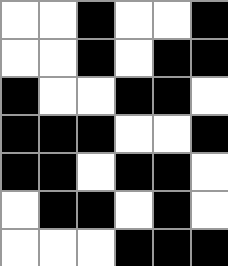[["white", "white", "black", "white", "white", "black"], ["white", "white", "black", "white", "black", "black"], ["black", "white", "white", "black", "black", "white"], ["black", "black", "black", "white", "white", "black"], ["black", "black", "white", "black", "black", "white"], ["white", "black", "black", "white", "black", "white"], ["white", "white", "white", "black", "black", "black"]]